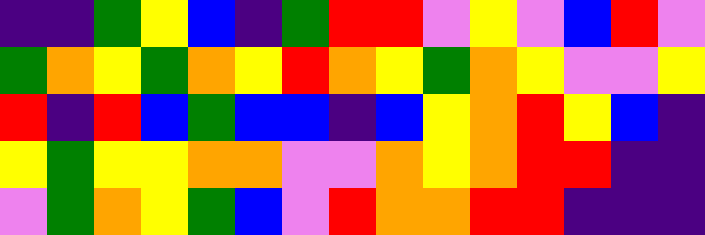[["indigo", "indigo", "green", "yellow", "blue", "indigo", "green", "red", "red", "violet", "yellow", "violet", "blue", "red", "violet"], ["green", "orange", "yellow", "green", "orange", "yellow", "red", "orange", "yellow", "green", "orange", "yellow", "violet", "violet", "yellow"], ["red", "indigo", "red", "blue", "green", "blue", "blue", "indigo", "blue", "yellow", "orange", "red", "yellow", "blue", "indigo"], ["yellow", "green", "yellow", "yellow", "orange", "orange", "violet", "violet", "orange", "yellow", "orange", "red", "red", "indigo", "indigo"], ["violet", "green", "orange", "yellow", "green", "blue", "violet", "red", "orange", "orange", "red", "red", "indigo", "indigo", "indigo"]]